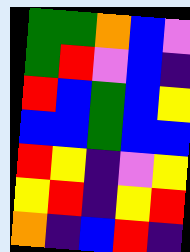[["green", "green", "orange", "blue", "violet"], ["green", "red", "violet", "blue", "indigo"], ["red", "blue", "green", "blue", "yellow"], ["blue", "blue", "green", "blue", "blue"], ["red", "yellow", "indigo", "violet", "yellow"], ["yellow", "red", "indigo", "yellow", "red"], ["orange", "indigo", "blue", "red", "indigo"]]